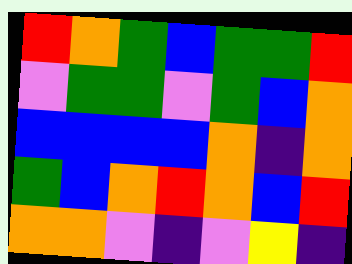[["red", "orange", "green", "blue", "green", "green", "red"], ["violet", "green", "green", "violet", "green", "blue", "orange"], ["blue", "blue", "blue", "blue", "orange", "indigo", "orange"], ["green", "blue", "orange", "red", "orange", "blue", "red"], ["orange", "orange", "violet", "indigo", "violet", "yellow", "indigo"]]